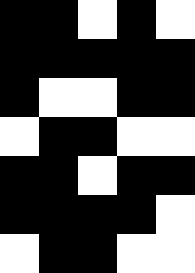[["black", "black", "white", "black", "white"], ["black", "black", "black", "black", "black"], ["black", "white", "white", "black", "black"], ["white", "black", "black", "white", "white"], ["black", "black", "white", "black", "black"], ["black", "black", "black", "black", "white"], ["white", "black", "black", "white", "white"]]